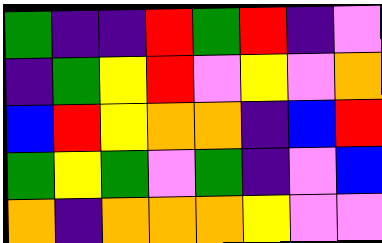[["green", "indigo", "indigo", "red", "green", "red", "indigo", "violet"], ["indigo", "green", "yellow", "red", "violet", "yellow", "violet", "orange"], ["blue", "red", "yellow", "orange", "orange", "indigo", "blue", "red"], ["green", "yellow", "green", "violet", "green", "indigo", "violet", "blue"], ["orange", "indigo", "orange", "orange", "orange", "yellow", "violet", "violet"]]